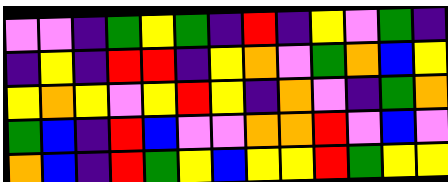[["violet", "violet", "indigo", "green", "yellow", "green", "indigo", "red", "indigo", "yellow", "violet", "green", "indigo"], ["indigo", "yellow", "indigo", "red", "red", "indigo", "yellow", "orange", "violet", "green", "orange", "blue", "yellow"], ["yellow", "orange", "yellow", "violet", "yellow", "red", "yellow", "indigo", "orange", "violet", "indigo", "green", "orange"], ["green", "blue", "indigo", "red", "blue", "violet", "violet", "orange", "orange", "red", "violet", "blue", "violet"], ["orange", "blue", "indigo", "red", "green", "yellow", "blue", "yellow", "yellow", "red", "green", "yellow", "yellow"]]